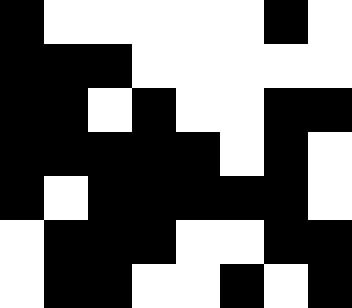[["black", "white", "white", "white", "white", "white", "black", "white"], ["black", "black", "black", "white", "white", "white", "white", "white"], ["black", "black", "white", "black", "white", "white", "black", "black"], ["black", "black", "black", "black", "black", "white", "black", "white"], ["black", "white", "black", "black", "black", "black", "black", "white"], ["white", "black", "black", "black", "white", "white", "black", "black"], ["white", "black", "black", "white", "white", "black", "white", "black"]]